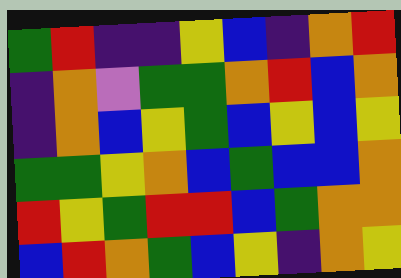[["green", "red", "indigo", "indigo", "yellow", "blue", "indigo", "orange", "red"], ["indigo", "orange", "violet", "green", "green", "orange", "red", "blue", "orange"], ["indigo", "orange", "blue", "yellow", "green", "blue", "yellow", "blue", "yellow"], ["green", "green", "yellow", "orange", "blue", "green", "blue", "blue", "orange"], ["red", "yellow", "green", "red", "red", "blue", "green", "orange", "orange"], ["blue", "red", "orange", "green", "blue", "yellow", "indigo", "orange", "yellow"]]